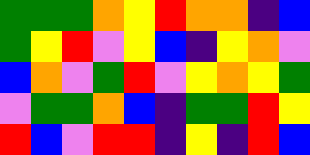[["green", "green", "green", "orange", "yellow", "red", "orange", "orange", "indigo", "blue"], ["green", "yellow", "red", "violet", "yellow", "blue", "indigo", "yellow", "orange", "violet"], ["blue", "orange", "violet", "green", "red", "violet", "yellow", "orange", "yellow", "green"], ["violet", "green", "green", "orange", "blue", "indigo", "green", "green", "red", "yellow"], ["red", "blue", "violet", "red", "red", "indigo", "yellow", "indigo", "red", "blue"]]